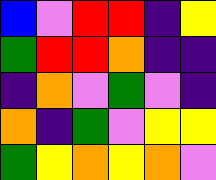[["blue", "violet", "red", "red", "indigo", "yellow"], ["green", "red", "red", "orange", "indigo", "indigo"], ["indigo", "orange", "violet", "green", "violet", "indigo"], ["orange", "indigo", "green", "violet", "yellow", "yellow"], ["green", "yellow", "orange", "yellow", "orange", "violet"]]